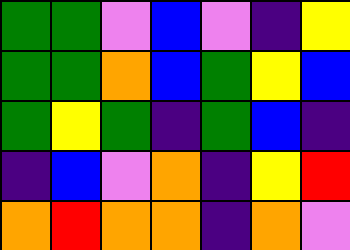[["green", "green", "violet", "blue", "violet", "indigo", "yellow"], ["green", "green", "orange", "blue", "green", "yellow", "blue"], ["green", "yellow", "green", "indigo", "green", "blue", "indigo"], ["indigo", "blue", "violet", "orange", "indigo", "yellow", "red"], ["orange", "red", "orange", "orange", "indigo", "orange", "violet"]]